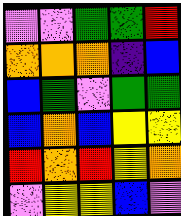[["violet", "violet", "green", "green", "red"], ["orange", "orange", "orange", "indigo", "blue"], ["blue", "green", "violet", "green", "green"], ["blue", "orange", "blue", "yellow", "yellow"], ["red", "orange", "red", "yellow", "orange"], ["violet", "yellow", "yellow", "blue", "violet"]]